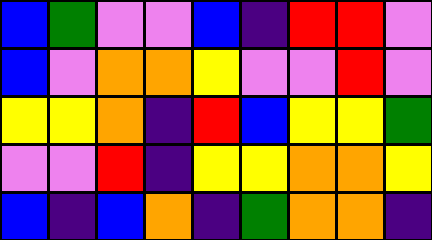[["blue", "green", "violet", "violet", "blue", "indigo", "red", "red", "violet"], ["blue", "violet", "orange", "orange", "yellow", "violet", "violet", "red", "violet"], ["yellow", "yellow", "orange", "indigo", "red", "blue", "yellow", "yellow", "green"], ["violet", "violet", "red", "indigo", "yellow", "yellow", "orange", "orange", "yellow"], ["blue", "indigo", "blue", "orange", "indigo", "green", "orange", "orange", "indigo"]]